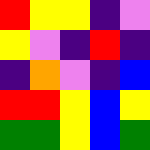[["red", "yellow", "yellow", "indigo", "violet"], ["yellow", "violet", "indigo", "red", "indigo"], ["indigo", "orange", "violet", "indigo", "blue"], ["red", "red", "yellow", "blue", "yellow"], ["green", "green", "yellow", "blue", "green"]]